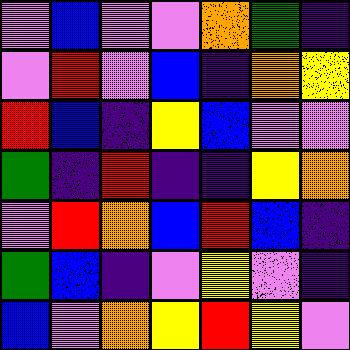[["violet", "blue", "violet", "violet", "orange", "green", "indigo"], ["violet", "red", "violet", "blue", "indigo", "orange", "yellow"], ["red", "blue", "indigo", "yellow", "blue", "violet", "violet"], ["green", "indigo", "red", "indigo", "indigo", "yellow", "orange"], ["violet", "red", "orange", "blue", "red", "blue", "indigo"], ["green", "blue", "indigo", "violet", "yellow", "violet", "indigo"], ["blue", "violet", "orange", "yellow", "red", "yellow", "violet"]]